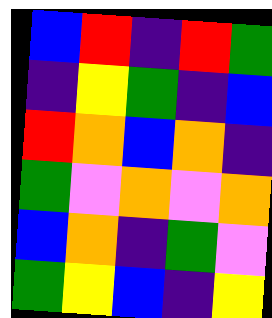[["blue", "red", "indigo", "red", "green"], ["indigo", "yellow", "green", "indigo", "blue"], ["red", "orange", "blue", "orange", "indigo"], ["green", "violet", "orange", "violet", "orange"], ["blue", "orange", "indigo", "green", "violet"], ["green", "yellow", "blue", "indigo", "yellow"]]